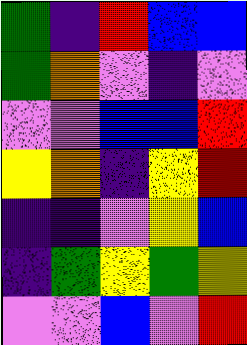[["green", "indigo", "red", "blue", "blue"], ["green", "orange", "violet", "indigo", "violet"], ["violet", "violet", "blue", "blue", "red"], ["yellow", "orange", "indigo", "yellow", "red"], ["indigo", "indigo", "violet", "yellow", "blue"], ["indigo", "green", "yellow", "green", "yellow"], ["violet", "violet", "blue", "violet", "red"]]